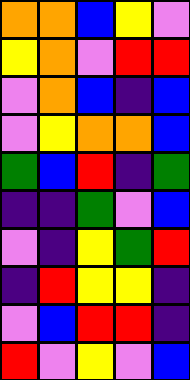[["orange", "orange", "blue", "yellow", "violet"], ["yellow", "orange", "violet", "red", "red"], ["violet", "orange", "blue", "indigo", "blue"], ["violet", "yellow", "orange", "orange", "blue"], ["green", "blue", "red", "indigo", "green"], ["indigo", "indigo", "green", "violet", "blue"], ["violet", "indigo", "yellow", "green", "red"], ["indigo", "red", "yellow", "yellow", "indigo"], ["violet", "blue", "red", "red", "indigo"], ["red", "violet", "yellow", "violet", "blue"]]